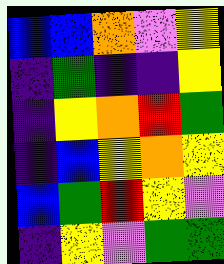[["blue", "blue", "orange", "violet", "yellow"], ["indigo", "green", "indigo", "indigo", "yellow"], ["indigo", "yellow", "orange", "red", "green"], ["indigo", "blue", "yellow", "orange", "yellow"], ["blue", "green", "red", "yellow", "violet"], ["indigo", "yellow", "violet", "green", "green"]]